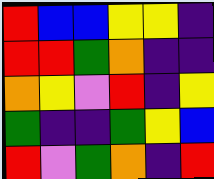[["red", "blue", "blue", "yellow", "yellow", "indigo"], ["red", "red", "green", "orange", "indigo", "indigo"], ["orange", "yellow", "violet", "red", "indigo", "yellow"], ["green", "indigo", "indigo", "green", "yellow", "blue"], ["red", "violet", "green", "orange", "indigo", "red"]]